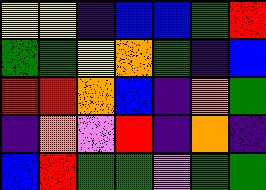[["yellow", "yellow", "indigo", "blue", "blue", "green", "red"], ["green", "green", "yellow", "orange", "green", "indigo", "blue"], ["red", "red", "orange", "blue", "indigo", "orange", "green"], ["indigo", "orange", "violet", "red", "indigo", "orange", "indigo"], ["blue", "red", "green", "green", "violet", "green", "green"]]